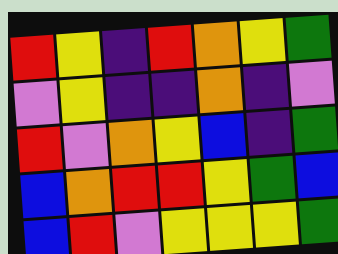[["red", "yellow", "indigo", "red", "orange", "yellow", "green"], ["violet", "yellow", "indigo", "indigo", "orange", "indigo", "violet"], ["red", "violet", "orange", "yellow", "blue", "indigo", "green"], ["blue", "orange", "red", "red", "yellow", "green", "blue"], ["blue", "red", "violet", "yellow", "yellow", "yellow", "green"]]